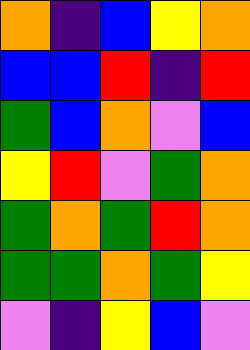[["orange", "indigo", "blue", "yellow", "orange"], ["blue", "blue", "red", "indigo", "red"], ["green", "blue", "orange", "violet", "blue"], ["yellow", "red", "violet", "green", "orange"], ["green", "orange", "green", "red", "orange"], ["green", "green", "orange", "green", "yellow"], ["violet", "indigo", "yellow", "blue", "violet"]]